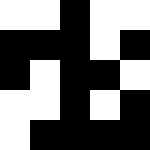[["white", "white", "black", "white", "white"], ["black", "black", "black", "white", "black"], ["black", "white", "black", "black", "white"], ["white", "white", "black", "white", "black"], ["white", "black", "black", "black", "black"]]